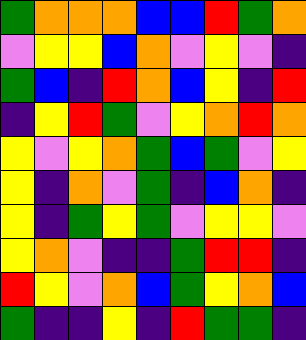[["green", "orange", "orange", "orange", "blue", "blue", "red", "green", "orange"], ["violet", "yellow", "yellow", "blue", "orange", "violet", "yellow", "violet", "indigo"], ["green", "blue", "indigo", "red", "orange", "blue", "yellow", "indigo", "red"], ["indigo", "yellow", "red", "green", "violet", "yellow", "orange", "red", "orange"], ["yellow", "violet", "yellow", "orange", "green", "blue", "green", "violet", "yellow"], ["yellow", "indigo", "orange", "violet", "green", "indigo", "blue", "orange", "indigo"], ["yellow", "indigo", "green", "yellow", "green", "violet", "yellow", "yellow", "violet"], ["yellow", "orange", "violet", "indigo", "indigo", "green", "red", "red", "indigo"], ["red", "yellow", "violet", "orange", "blue", "green", "yellow", "orange", "blue"], ["green", "indigo", "indigo", "yellow", "indigo", "red", "green", "green", "indigo"]]